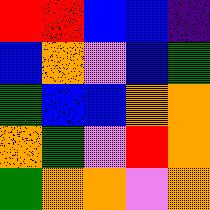[["red", "red", "blue", "blue", "indigo"], ["blue", "orange", "violet", "blue", "green"], ["green", "blue", "blue", "orange", "orange"], ["orange", "green", "violet", "red", "orange"], ["green", "orange", "orange", "violet", "orange"]]